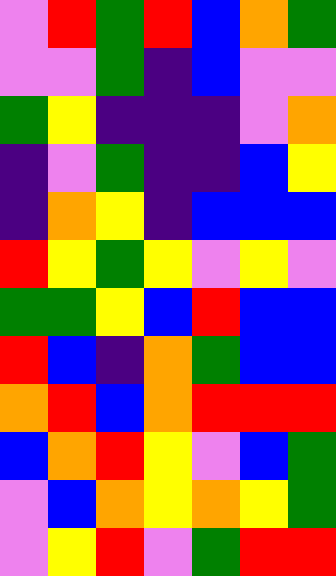[["violet", "red", "green", "red", "blue", "orange", "green"], ["violet", "violet", "green", "indigo", "blue", "violet", "violet"], ["green", "yellow", "indigo", "indigo", "indigo", "violet", "orange"], ["indigo", "violet", "green", "indigo", "indigo", "blue", "yellow"], ["indigo", "orange", "yellow", "indigo", "blue", "blue", "blue"], ["red", "yellow", "green", "yellow", "violet", "yellow", "violet"], ["green", "green", "yellow", "blue", "red", "blue", "blue"], ["red", "blue", "indigo", "orange", "green", "blue", "blue"], ["orange", "red", "blue", "orange", "red", "red", "red"], ["blue", "orange", "red", "yellow", "violet", "blue", "green"], ["violet", "blue", "orange", "yellow", "orange", "yellow", "green"], ["violet", "yellow", "red", "violet", "green", "red", "red"]]